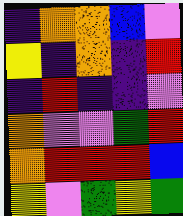[["indigo", "orange", "orange", "blue", "violet"], ["yellow", "indigo", "orange", "indigo", "red"], ["indigo", "red", "indigo", "indigo", "violet"], ["orange", "violet", "violet", "green", "red"], ["orange", "red", "red", "red", "blue"], ["yellow", "violet", "green", "yellow", "green"]]